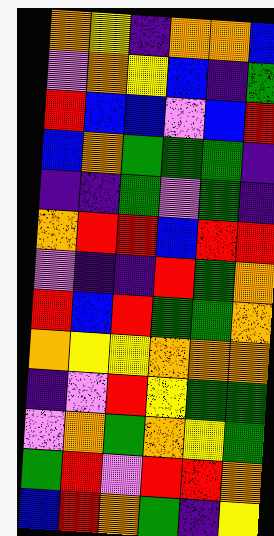[["orange", "yellow", "indigo", "orange", "orange", "blue"], ["violet", "orange", "yellow", "blue", "indigo", "green"], ["red", "blue", "blue", "violet", "blue", "red"], ["blue", "orange", "green", "green", "green", "indigo"], ["indigo", "indigo", "green", "violet", "green", "indigo"], ["orange", "red", "red", "blue", "red", "red"], ["violet", "indigo", "indigo", "red", "green", "orange"], ["red", "blue", "red", "green", "green", "orange"], ["orange", "yellow", "yellow", "orange", "orange", "orange"], ["indigo", "violet", "red", "yellow", "green", "green"], ["violet", "orange", "green", "orange", "yellow", "green"], ["green", "red", "violet", "red", "red", "orange"], ["blue", "red", "orange", "green", "indigo", "yellow"]]